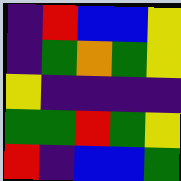[["indigo", "red", "blue", "blue", "yellow"], ["indigo", "green", "orange", "green", "yellow"], ["yellow", "indigo", "indigo", "indigo", "indigo"], ["green", "green", "red", "green", "yellow"], ["red", "indigo", "blue", "blue", "green"]]